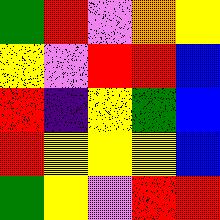[["green", "red", "violet", "orange", "yellow"], ["yellow", "violet", "red", "red", "blue"], ["red", "indigo", "yellow", "green", "blue"], ["red", "yellow", "yellow", "yellow", "blue"], ["green", "yellow", "violet", "red", "red"]]